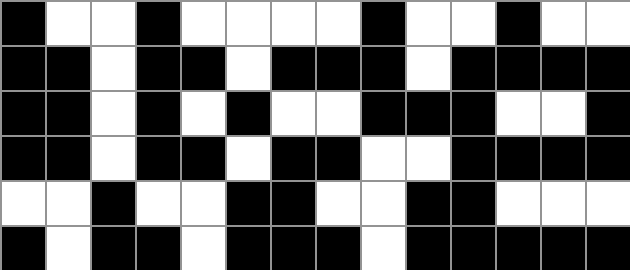[["black", "white", "white", "black", "white", "white", "white", "white", "black", "white", "white", "black", "white", "white"], ["black", "black", "white", "black", "black", "white", "black", "black", "black", "white", "black", "black", "black", "black"], ["black", "black", "white", "black", "white", "black", "white", "white", "black", "black", "black", "white", "white", "black"], ["black", "black", "white", "black", "black", "white", "black", "black", "white", "white", "black", "black", "black", "black"], ["white", "white", "black", "white", "white", "black", "black", "white", "white", "black", "black", "white", "white", "white"], ["black", "white", "black", "black", "white", "black", "black", "black", "white", "black", "black", "black", "black", "black"]]